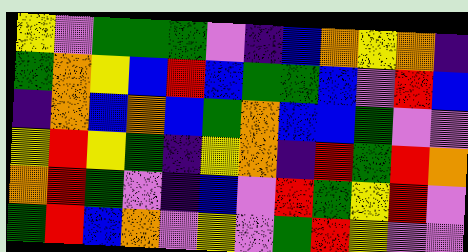[["yellow", "violet", "green", "green", "green", "violet", "indigo", "blue", "orange", "yellow", "orange", "indigo"], ["green", "orange", "yellow", "blue", "red", "blue", "green", "green", "blue", "violet", "red", "blue"], ["indigo", "orange", "blue", "orange", "blue", "green", "orange", "blue", "blue", "green", "violet", "violet"], ["yellow", "red", "yellow", "green", "indigo", "yellow", "orange", "indigo", "red", "green", "red", "orange"], ["orange", "red", "green", "violet", "indigo", "blue", "violet", "red", "green", "yellow", "red", "violet"], ["green", "red", "blue", "orange", "violet", "yellow", "violet", "green", "red", "yellow", "violet", "violet"]]